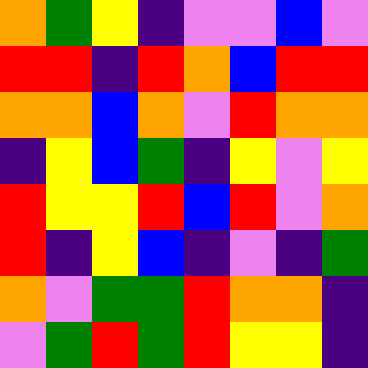[["orange", "green", "yellow", "indigo", "violet", "violet", "blue", "violet"], ["red", "red", "indigo", "red", "orange", "blue", "red", "red"], ["orange", "orange", "blue", "orange", "violet", "red", "orange", "orange"], ["indigo", "yellow", "blue", "green", "indigo", "yellow", "violet", "yellow"], ["red", "yellow", "yellow", "red", "blue", "red", "violet", "orange"], ["red", "indigo", "yellow", "blue", "indigo", "violet", "indigo", "green"], ["orange", "violet", "green", "green", "red", "orange", "orange", "indigo"], ["violet", "green", "red", "green", "red", "yellow", "yellow", "indigo"]]